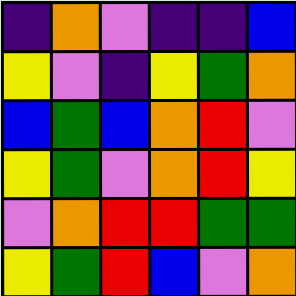[["indigo", "orange", "violet", "indigo", "indigo", "blue"], ["yellow", "violet", "indigo", "yellow", "green", "orange"], ["blue", "green", "blue", "orange", "red", "violet"], ["yellow", "green", "violet", "orange", "red", "yellow"], ["violet", "orange", "red", "red", "green", "green"], ["yellow", "green", "red", "blue", "violet", "orange"]]